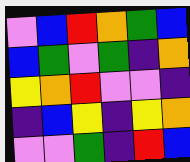[["violet", "blue", "red", "orange", "green", "blue"], ["blue", "green", "violet", "green", "indigo", "orange"], ["yellow", "orange", "red", "violet", "violet", "indigo"], ["indigo", "blue", "yellow", "indigo", "yellow", "orange"], ["violet", "violet", "green", "indigo", "red", "blue"]]